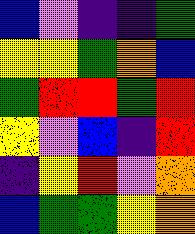[["blue", "violet", "indigo", "indigo", "green"], ["yellow", "yellow", "green", "orange", "blue"], ["green", "red", "red", "green", "red"], ["yellow", "violet", "blue", "indigo", "red"], ["indigo", "yellow", "red", "violet", "orange"], ["blue", "green", "green", "yellow", "orange"]]